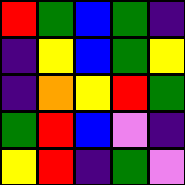[["red", "green", "blue", "green", "indigo"], ["indigo", "yellow", "blue", "green", "yellow"], ["indigo", "orange", "yellow", "red", "green"], ["green", "red", "blue", "violet", "indigo"], ["yellow", "red", "indigo", "green", "violet"]]